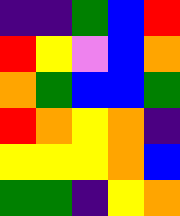[["indigo", "indigo", "green", "blue", "red"], ["red", "yellow", "violet", "blue", "orange"], ["orange", "green", "blue", "blue", "green"], ["red", "orange", "yellow", "orange", "indigo"], ["yellow", "yellow", "yellow", "orange", "blue"], ["green", "green", "indigo", "yellow", "orange"]]